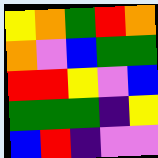[["yellow", "orange", "green", "red", "orange"], ["orange", "violet", "blue", "green", "green"], ["red", "red", "yellow", "violet", "blue"], ["green", "green", "green", "indigo", "yellow"], ["blue", "red", "indigo", "violet", "violet"]]